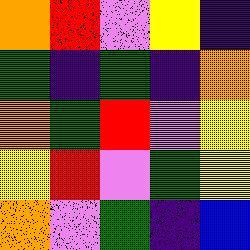[["orange", "red", "violet", "yellow", "indigo"], ["green", "indigo", "green", "indigo", "orange"], ["orange", "green", "red", "violet", "yellow"], ["yellow", "red", "violet", "green", "yellow"], ["orange", "violet", "green", "indigo", "blue"]]